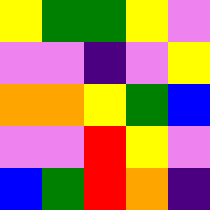[["yellow", "green", "green", "yellow", "violet"], ["violet", "violet", "indigo", "violet", "yellow"], ["orange", "orange", "yellow", "green", "blue"], ["violet", "violet", "red", "yellow", "violet"], ["blue", "green", "red", "orange", "indigo"]]